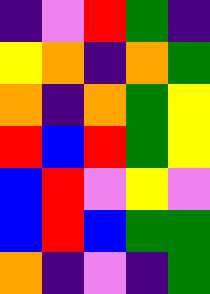[["indigo", "violet", "red", "green", "indigo"], ["yellow", "orange", "indigo", "orange", "green"], ["orange", "indigo", "orange", "green", "yellow"], ["red", "blue", "red", "green", "yellow"], ["blue", "red", "violet", "yellow", "violet"], ["blue", "red", "blue", "green", "green"], ["orange", "indigo", "violet", "indigo", "green"]]